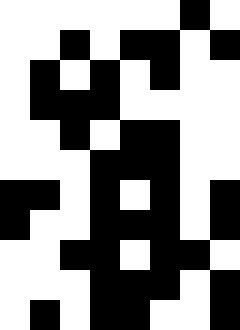[["white", "white", "white", "white", "white", "white", "black", "white"], ["white", "white", "black", "white", "black", "black", "white", "black"], ["white", "black", "white", "black", "white", "black", "white", "white"], ["white", "black", "black", "black", "white", "white", "white", "white"], ["white", "white", "black", "white", "black", "black", "white", "white"], ["white", "white", "white", "black", "black", "black", "white", "white"], ["black", "black", "white", "black", "white", "black", "white", "black"], ["black", "white", "white", "black", "black", "black", "white", "black"], ["white", "white", "black", "black", "white", "black", "black", "white"], ["white", "white", "white", "black", "black", "black", "white", "black"], ["white", "black", "white", "black", "black", "white", "white", "black"]]